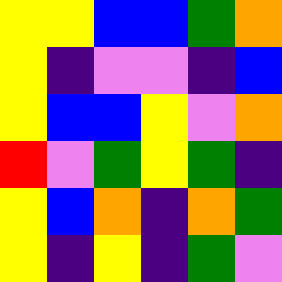[["yellow", "yellow", "blue", "blue", "green", "orange"], ["yellow", "indigo", "violet", "violet", "indigo", "blue"], ["yellow", "blue", "blue", "yellow", "violet", "orange"], ["red", "violet", "green", "yellow", "green", "indigo"], ["yellow", "blue", "orange", "indigo", "orange", "green"], ["yellow", "indigo", "yellow", "indigo", "green", "violet"]]